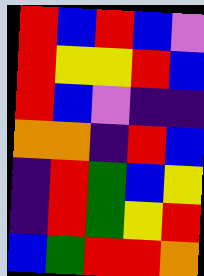[["red", "blue", "red", "blue", "violet"], ["red", "yellow", "yellow", "red", "blue"], ["red", "blue", "violet", "indigo", "indigo"], ["orange", "orange", "indigo", "red", "blue"], ["indigo", "red", "green", "blue", "yellow"], ["indigo", "red", "green", "yellow", "red"], ["blue", "green", "red", "red", "orange"]]